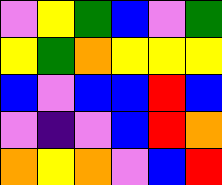[["violet", "yellow", "green", "blue", "violet", "green"], ["yellow", "green", "orange", "yellow", "yellow", "yellow"], ["blue", "violet", "blue", "blue", "red", "blue"], ["violet", "indigo", "violet", "blue", "red", "orange"], ["orange", "yellow", "orange", "violet", "blue", "red"]]